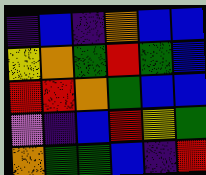[["indigo", "blue", "indigo", "orange", "blue", "blue"], ["yellow", "orange", "green", "red", "green", "blue"], ["red", "red", "orange", "green", "blue", "blue"], ["violet", "indigo", "blue", "red", "yellow", "green"], ["orange", "green", "green", "blue", "indigo", "red"]]